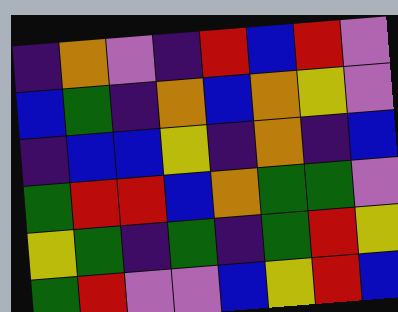[["indigo", "orange", "violet", "indigo", "red", "blue", "red", "violet"], ["blue", "green", "indigo", "orange", "blue", "orange", "yellow", "violet"], ["indigo", "blue", "blue", "yellow", "indigo", "orange", "indigo", "blue"], ["green", "red", "red", "blue", "orange", "green", "green", "violet"], ["yellow", "green", "indigo", "green", "indigo", "green", "red", "yellow"], ["green", "red", "violet", "violet", "blue", "yellow", "red", "blue"]]